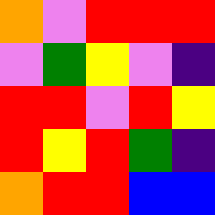[["orange", "violet", "red", "red", "red"], ["violet", "green", "yellow", "violet", "indigo"], ["red", "red", "violet", "red", "yellow"], ["red", "yellow", "red", "green", "indigo"], ["orange", "red", "red", "blue", "blue"]]